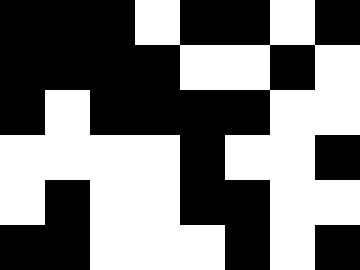[["black", "black", "black", "white", "black", "black", "white", "black"], ["black", "black", "black", "black", "white", "white", "black", "white"], ["black", "white", "black", "black", "black", "black", "white", "white"], ["white", "white", "white", "white", "black", "white", "white", "black"], ["white", "black", "white", "white", "black", "black", "white", "white"], ["black", "black", "white", "white", "white", "black", "white", "black"]]